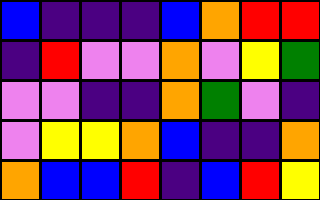[["blue", "indigo", "indigo", "indigo", "blue", "orange", "red", "red"], ["indigo", "red", "violet", "violet", "orange", "violet", "yellow", "green"], ["violet", "violet", "indigo", "indigo", "orange", "green", "violet", "indigo"], ["violet", "yellow", "yellow", "orange", "blue", "indigo", "indigo", "orange"], ["orange", "blue", "blue", "red", "indigo", "blue", "red", "yellow"]]